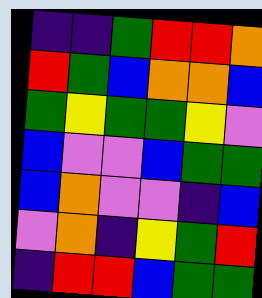[["indigo", "indigo", "green", "red", "red", "orange"], ["red", "green", "blue", "orange", "orange", "blue"], ["green", "yellow", "green", "green", "yellow", "violet"], ["blue", "violet", "violet", "blue", "green", "green"], ["blue", "orange", "violet", "violet", "indigo", "blue"], ["violet", "orange", "indigo", "yellow", "green", "red"], ["indigo", "red", "red", "blue", "green", "green"]]